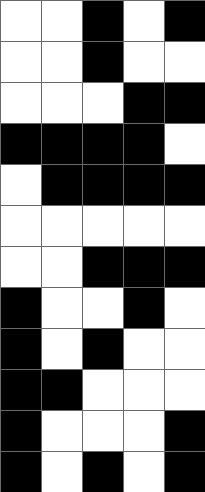[["white", "white", "black", "white", "black"], ["white", "white", "black", "white", "white"], ["white", "white", "white", "black", "black"], ["black", "black", "black", "black", "white"], ["white", "black", "black", "black", "black"], ["white", "white", "white", "white", "white"], ["white", "white", "black", "black", "black"], ["black", "white", "white", "black", "white"], ["black", "white", "black", "white", "white"], ["black", "black", "white", "white", "white"], ["black", "white", "white", "white", "black"], ["black", "white", "black", "white", "black"]]